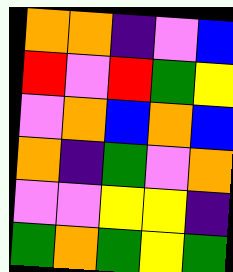[["orange", "orange", "indigo", "violet", "blue"], ["red", "violet", "red", "green", "yellow"], ["violet", "orange", "blue", "orange", "blue"], ["orange", "indigo", "green", "violet", "orange"], ["violet", "violet", "yellow", "yellow", "indigo"], ["green", "orange", "green", "yellow", "green"]]